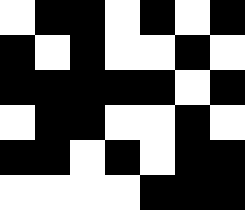[["white", "black", "black", "white", "black", "white", "black"], ["black", "white", "black", "white", "white", "black", "white"], ["black", "black", "black", "black", "black", "white", "black"], ["white", "black", "black", "white", "white", "black", "white"], ["black", "black", "white", "black", "white", "black", "black"], ["white", "white", "white", "white", "black", "black", "black"]]